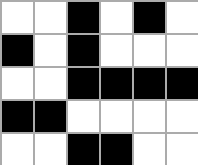[["white", "white", "black", "white", "black", "white"], ["black", "white", "black", "white", "white", "white"], ["white", "white", "black", "black", "black", "black"], ["black", "black", "white", "white", "white", "white"], ["white", "white", "black", "black", "white", "white"]]